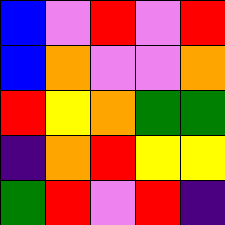[["blue", "violet", "red", "violet", "red"], ["blue", "orange", "violet", "violet", "orange"], ["red", "yellow", "orange", "green", "green"], ["indigo", "orange", "red", "yellow", "yellow"], ["green", "red", "violet", "red", "indigo"]]